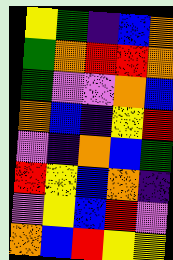[["yellow", "green", "indigo", "blue", "orange"], ["green", "orange", "red", "red", "orange"], ["green", "violet", "violet", "orange", "blue"], ["orange", "blue", "indigo", "yellow", "red"], ["violet", "indigo", "orange", "blue", "green"], ["red", "yellow", "blue", "orange", "indigo"], ["violet", "yellow", "blue", "red", "violet"], ["orange", "blue", "red", "yellow", "yellow"]]